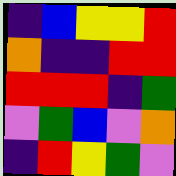[["indigo", "blue", "yellow", "yellow", "red"], ["orange", "indigo", "indigo", "red", "red"], ["red", "red", "red", "indigo", "green"], ["violet", "green", "blue", "violet", "orange"], ["indigo", "red", "yellow", "green", "violet"]]